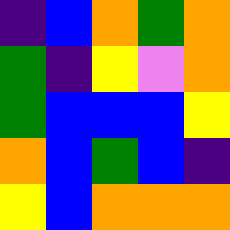[["indigo", "blue", "orange", "green", "orange"], ["green", "indigo", "yellow", "violet", "orange"], ["green", "blue", "blue", "blue", "yellow"], ["orange", "blue", "green", "blue", "indigo"], ["yellow", "blue", "orange", "orange", "orange"]]